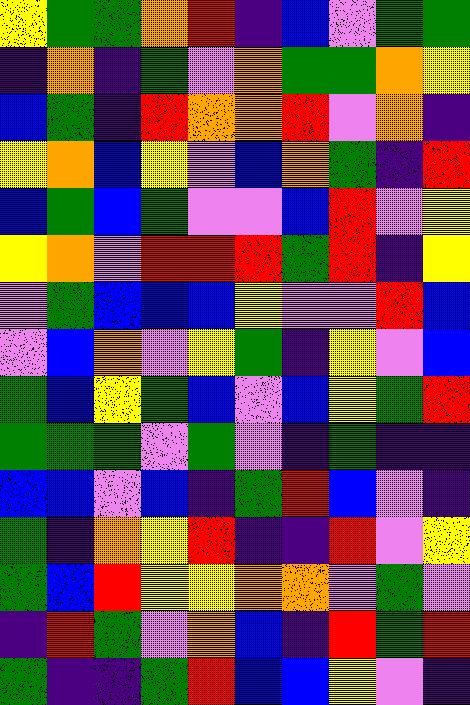[["yellow", "green", "green", "orange", "red", "indigo", "blue", "violet", "green", "green"], ["indigo", "orange", "indigo", "green", "violet", "orange", "green", "green", "orange", "yellow"], ["blue", "green", "indigo", "red", "orange", "orange", "red", "violet", "orange", "indigo"], ["yellow", "orange", "blue", "yellow", "violet", "blue", "orange", "green", "indigo", "red"], ["blue", "green", "blue", "green", "violet", "violet", "blue", "red", "violet", "yellow"], ["yellow", "orange", "violet", "red", "red", "red", "green", "red", "indigo", "yellow"], ["violet", "green", "blue", "blue", "blue", "yellow", "violet", "violet", "red", "blue"], ["violet", "blue", "orange", "violet", "yellow", "green", "indigo", "yellow", "violet", "blue"], ["green", "blue", "yellow", "green", "blue", "violet", "blue", "yellow", "green", "red"], ["green", "green", "green", "violet", "green", "violet", "indigo", "green", "indigo", "indigo"], ["blue", "blue", "violet", "blue", "indigo", "green", "red", "blue", "violet", "indigo"], ["green", "indigo", "orange", "yellow", "red", "indigo", "indigo", "red", "violet", "yellow"], ["green", "blue", "red", "yellow", "yellow", "orange", "orange", "violet", "green", "violet"], ["indigo", "red", "green", "violet", "orange", "blue", "indigo", "red", "green", "red"], ["green", "indigo", "indigo", "green", "red", "blue", "blue", "yellow", "violet", "indigo"]]